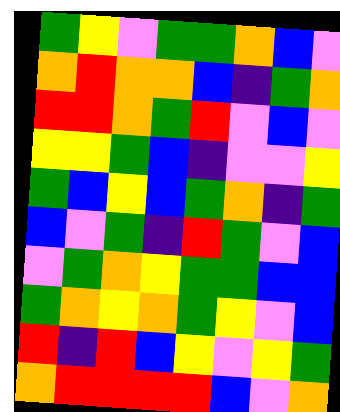[["green", "yellow", "violet", "green", "green", "orange", "blue", "violet"], ["orange", "red", "orange", "orange", "blue", "indigo", "green", "orange"], ["red", "red", "orange", "green", "red", "violet", "blue", "violet"], ["yellow", "yellow", "green", "blue", "indigo", "violet", "violet", "yellow"], ["green", "blue", "yellow", "blue", "green", "orange", "indigo", "green"], ["blue", "violet", "green", "indigo", "red", "green", "violet", "blue"], ["violet", "green", "orange", "yellow", "green", "green", "blue", "blue"], ["green", "orange", "yellow", "orange", "green", "yellow", "violet", "blue"], ["red", "indigo", "red", "blue", "yellow", "violet", "yellow", "green"], ["orange", "red", "red", "red", "red", "blue", "violet", "orange"]]